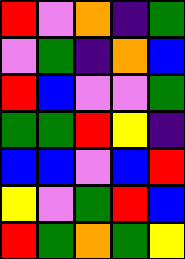[["red", "violet", "orange", "indigo", "green"], ["violet", "green", "indigo", "orange", "blue"], ["red", "blue", "violet", "violet", "green"], ["green", "green", "red", "yellow", "indigo"], ["blue", "blue", "violet", "blue", "red"], ["yellow", "violet", "green", "red", "blue"], ["red", "green", "orange", "green", "yellow"]]